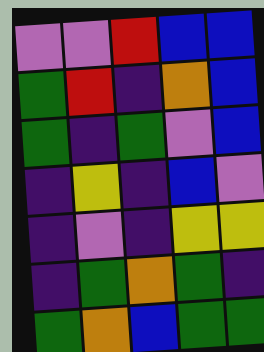[["violet", "violet", "red", "blue", "blue"], ["green", "red", "indigo", "orange", "blue"], ["green", "indigo", "green", "violet", "blue"], ["indigo", "yellow", "indigo", "blue", "violet"], ["indigo", "violet", "indigo", "yellow", "yellow"], ["indigo", "green", "orange", "green", "indigo"], ["green", "orange", "blue", "green", "green"]]